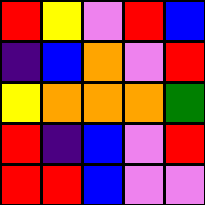[["red", "yellow", "violet", "red", "blue"], ["indigo", "blue", "orange", "violet", "red"], ["yellow", "orange", "orange", "orange", "green"], ["red", "indigo", "blue", "violet", "red"], ["red", "red", "blue", "violet", "violet"]]